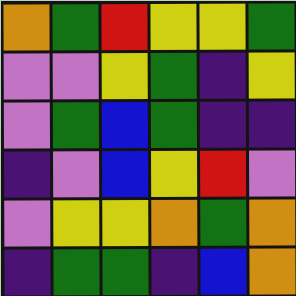[["orange", "green", "red", "yellow", "yellow", "green"], ["violet", "violet", "yellow", "green", "indigo", "yellow"], ["violet", "green", "blue", "green", "indigo", "indigo"], ["indigo", "violet", "blue", "yellow", "red", "violet"], ["violet", "yellow", "yellow", "orange", "green", "orange"], ["indigo", "green", "green", "indigo", "blue", "orange"]]